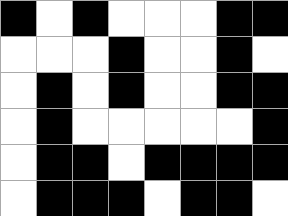[["black", "white", "black", "white", "white", "white", "black", "black"], ["white", "white", "white", "black", "white", "white", "black", "white"], ["white", "black", "white", "black", "white", "white", "black", "black"], ["white", "black", "white", "white", "white", "white", "white", "black"], ["white", "black", "black", "white", "black", "black", "black", "black"], ["white", "black", "black", "black", "white", "black", "black", "white"]]